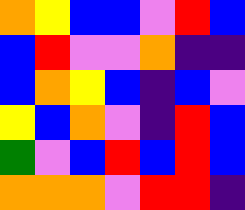[["orange", "yellow", "blue", "blue", "violet", "red", "blue"], ["blue", "red", "violet", "violet", "orange", "indigo", "indigo"], ["blue", "orange", "yellow", "blue", "indigo", "blue", "violet"], ["yellow", "blue", "orange", "violet", "indigo", "red", "blue"], ["green", "violet", "blue", "red", "blue", "red", "blue"], ["orange", "orange", "orange", "violet", "red", "red", "indigo"]]